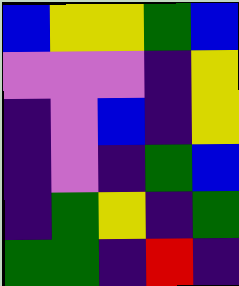[["blue", "yellow", "yellow", "green", "blue"], ["violet", "violet", "violet", "indigo", "yellow"], ["indigo", "violet", "blue", "indigo", "yellow"], ["indigo", "violet", "indigo", "green", "blue"], ["indigo", "green", "yellow", "indigo", "green"], ["green", "green", "indigo", "red", "indigo"]]